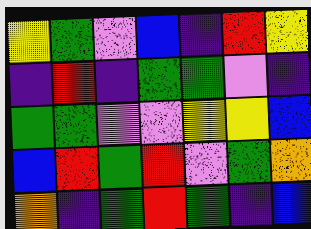[["yellow", "green", "violet", "blue", "indigo", "red", "yellow"], ["indigo", "red", "indigo", "green", "green", "violet", "indigo"], ["green", "green", "violet", "violet", "yellow", "yellow", "blue"], ["blue", "red", "green", "red", "violet", "green", "orange"], ["orange", "indigo", "green", "red", "green", "indigo", "blue"]]